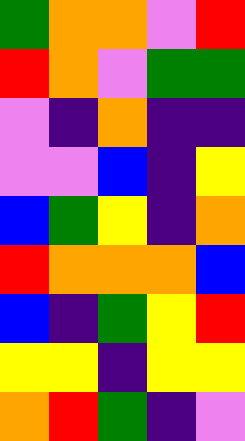[["green", "orange", "orange", "violet", "red"], ["red", "orange", "violet", "green", "green"], ["violet", "indigo", "orange", "indigo", "indigo"], ["violet", "violet", "blue", "indigo", "yellow"], ["blue", "green", "yellow", "indigo", "orange"], ["red", "orange", "orange", "orange", "blue"], ["blue", "indigo", "green", "yellow", "red"], ["yellow", "yellow", "indigo", "yellow", "yellow"], ["orange", "red", "green", "indigo", "violet"]]